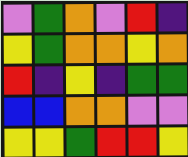[["violet", "green", "orange", "violet", "red", "indigo"], ["yellow", "green", "orange", "orange", "yellow", "orange"], ["red", "indigo", "yellow", "indigo", "green", "green"], ["blue", "blue", "orange", "orange", "violet", "violet"], ["yellow", "yellow", "green", "red", "red", "yellow"]]